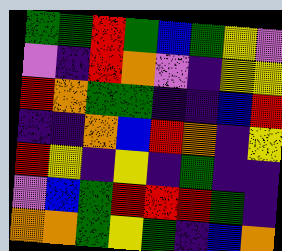[["green", "green", "red", "green", "blue", "green", "yellow", "violet"], ["violet", "indigo", "red", "orange", "violet", "indigo", "yellow", "yellow"], ["red", "orange", "green", "green", "indigo", "indigo", "blue", "red"], ["indigo", "indigo", "orange", "blue", "red", "orange", "indigo", "yellow"], ["red", "yellow", "indigo", "yellow", "indigo", "green", "indigo", "indigo"], ["violet", "blue", "green", "red", "red", "red", "green", "indigo"], ["orange", "orange", "green", "yellow", "green", "indigo", "blue", "orange"]]